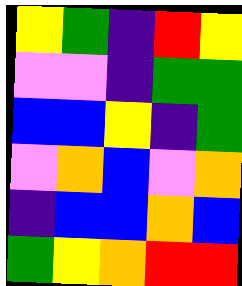[["yellow", "green", "indigo", "red", "yellow"], ["violet", "violet", "indigo", "green", "green"], ["blue", "blue", "yellow", "indigo", "green"], ["violet", "orange", "blue", "violet", "orange"], ["indigo", "blue", "blue", "orange", "blue"], ["green", "yellow", "orange", "red", "red"]]